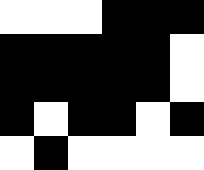[["white", "white", "white", "black", "black", "black"], ["black", "black", "black", "black", "black", "white"], ["black", "black", "black", "black", "black", "white"], ["black", "white", "black", "black", "white", "black"], ["white", "black", "white", "white", "white", "white"]]